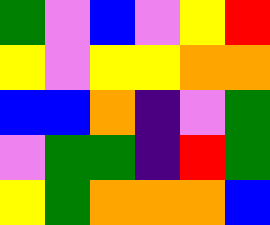[["green", "violet", "blue", "violet", "yellow", "red"], ["yellow", "violet", "yellow", "yellow", "orange", "orange"], ["blue", "blue", "orange", "indigo", "violet", "green"], ["violet", "green", "green", "indigo", "red", "green"], ["yellow", "green", "orange", "orange", "orange", "blue"]]